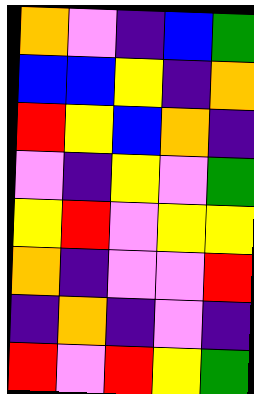[["orange", "violet", "indigo", "blue", "green"], ["blue", "blue", "yellow", "indigo", "orange"], ["red", "yellow", "blue", "orange", "indigo"], ["violet", "indigo", "yellow", "violet", "green"], ["yellow", "red", "violet", "yellow", "yellow"], ["orange", "indigo", "violet", "violet", "red"], ["indigo", "orange", "indigo", "violet", "indigo"], ["red", "violet", "red", "yellow", "green"]]